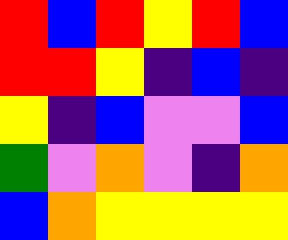[["red", "blue", "red", "yellow", "red", "blue"], ["red", "red", "yellow", "indigo", "blue", "indigo"], ["yellow", "indigo", "blue", "violet", "violet", "blue"], ["green", "violet", "orange", "violet", "indigo", "orange"], ["blue", "orange", "yellow", "yellow", "yellow", "yellow"]]